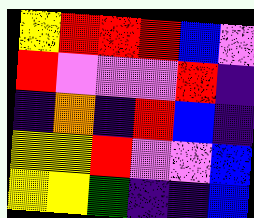[["yellow", "red", "red", "red", "blue", "violet"], ["red", "violet", "violet", "violet", "red", "indigo"], ["indigo", "orange", "indigo", "red", "blue", "indigo"], ["yellow", "yellow", "red", "violet", "violet", "blue"], ["yellow", "yellow", "green", "indigo", "indigo", "blue"]]